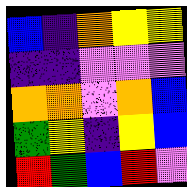[["blue", "indigo", "orange", "yellow", "yellow"], ["indigo", "indigo", "violet", "violet", "violet"], ["orange", "orange", "violet", "orange", "blue"], ["green", "yellow", "indigo", "yellow", "blue"], ["red", "green", "blue", "red", "violet"]]